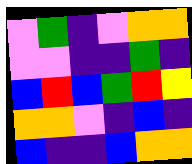[["violet", "green", "indigo", "violet", "orange", "orange"], ["violet", "violet", "indigo", "indigo", "green", "indigo"], ["blue", "red", "blue", "green", "red", "yellow"], ["orange", "orange", "violet", "indigo", "blue", "indigo"], ["blue", "indigo", "indigo", "blue", "orange", "orange"]]